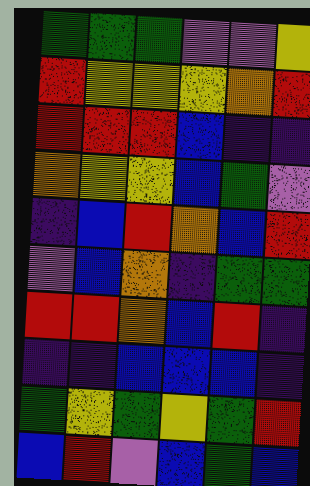[["green", "green", "green", "violet", "violet", "yellow"], ["red", "yellow", "yellow", "yellow", "orange", "red"], ["red", "red", "red", "blue", "indigo", "indigo"], ["orange", "yellow", "yellow", "blue", "green", "violet"], ["indigo", "blue", "red", "orange", "blue", "red"], ["violet", "blue", "orange", "indigo", "green", "green"], ["red", "red", "orange", "blue", "red", "indigo"], ["indigo", "indigo", "blue", "blue", "blue", "indigo"], ["green", "yellow", "green", "yellow", "green", "red"], ["blue", "red", "violet", "blue", "green", "blue"]]